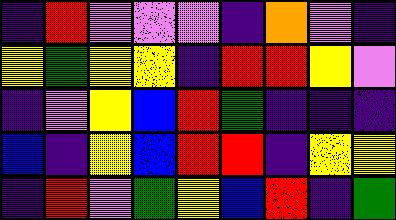[["indigo", "red", "violet", "violet", "violet", "indigo", "orange", "violet", "indigo"], ["yellow", "green", "yellow", "yellow", "indigo", "red", "red", "yellow", "violet"], ["indigo", "violet", "yellow", "blue", "red", "green", "indigo", "indigo", "indigo"], ["blue", "indigo", "yellow", "blue", "red", "red", "indigo", "yellow", "yellow"], ["indigo", "red", "violet", "green", "yellow", "blue", "red", "indigo", "green"]]